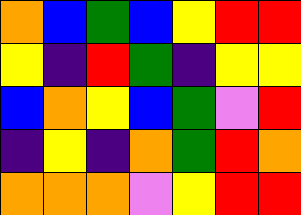[["orange", "blue", "green", "blue", "yellow", "red", "red"], ["yellow", "indigo", "red", "green", "indigo", "yellow", "yellow"], ["blue", "orange", "yellow", "blue", "green", "violet", "red"], ["indigo", "yellow", "indigo", "orange", "green", "red", "orange"], ["orange", "orange", "orange", "violet", "yellow", "red", "red"]]